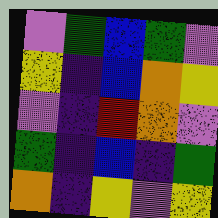[["violet", "green", "blue", "green", "violet"], ["yellow", "indigo", "blue", "orange", "yellow"], ["violet", "indigo", "red", "orange", "violet"], ["green", "indigo", "blue", "indigo", "green"], ["orange", "indigo", "yellow", "violet", "yellow"]]